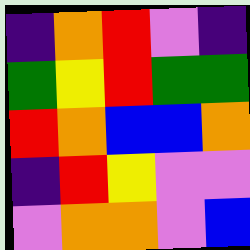[["indigo", "orange", "red", "violet", "indigo"], ["green", "yellow", "red", "green", "green"], ["red", "orange", "blue", "blue", "orange"], ["indigo", "red", "yellow", "violet", "violet"], ["violet", "orange", "orange", "violet", "blue"]]